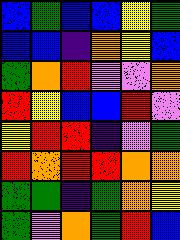[["blue", "green", "blue", "blue", "yellow", "green"], ["blue", "blue", "indigo", "orange", "yellow", "blue"], ["green", "orange", "red", "violet", "violet", "orange"], ["red", "yellow", "blue", "blue", "red", "violet"], ["yellow", "red", "red", "indigo", "violet", "green"], ["red", "orange", "red", "red", "orange", "orange"], ["green", "green", "indigo", "green", "orange", "yellow"], ["green", "violet", "orange", "green", "red", "blue"]]